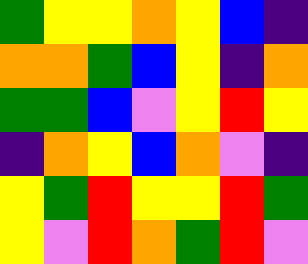[["green", "yellow", "yellow", "orange", "yellow", "blue", "indigo"], ["orange", "orange", "green", "blue", "yellow", "indigo", "orange"], ["green", "green", "blue", "violet", "yellow", "red", "yellow"], ["indigo", "orange", "yellow", "blue", "orange", "violet", "indigo"], ["yellow", "green", "red", "yellow", "yellow", "red", "green"], ["yellow", "violet", "red", "orange", "green", "red", "violet"]]